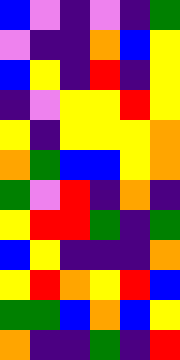[["blue", "violet", "indigo", "violet", "indigo", "green"], ["violet", "indigo", "indigo", "orange", "blue", "yellow"], ["blue", "yellow", "indigo", "red", "indigo", "yellow"], ["indigo", "violet", "yellow", "yellow", "red", "yellow"], ["yellow", "indigo", "yellow", "yellow", "yellow", "orange"], ["orange", "green", "blue", "blue", "yellow", "orange"], ["green", "violet", "red", "indigo", "orange", "indigo"], ["yellow", "red", "red", "green", "indigo", "green"], ["blue", "yellow", "indigo", "indigo", "indigo", "orange"], ["yellow", "red", "orange", "yellow", "red", "blue"], ["green", "green", "blue", "orange", "blue", "yellow"], ["orange", "indigo", "indigo", "green", "indigo", "red"]]